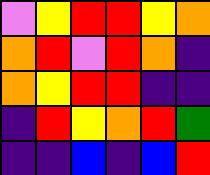[["violet", "yellow", "red", "red", "yellow", "orange"], ["orange", "red", "violet", "red", "orange", "indigo"], ["orange", "yellow", "red", "red", "indigo", "indigo"], ["indigo", "red", "yellow", "orange", "red", "green"], ["indigo", "indigo", "blue", "indigo", "blue", "red"]]